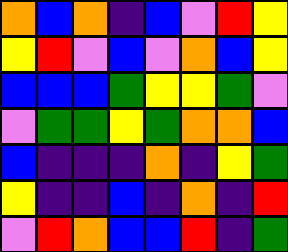[["orange", "blue", "orange", "indigo", "blue", "violet", "red", "yellow"], ["yellow", "red", "violet", "blue", "violet", "orange", "blue", "yellow"], ["blue", "blue", "blue", "green", "yellow", "yellow", "green", "violet"], ["violet", "green", "green", "yellow", "green", "orange", "orange", "blue"], ["blue", "indigo", "indigo", "indigo", "orange", "indigo", "yellow", "green"], ["yellow", "indigo", "indigo", "blue", "indigo", "orange", "indigo", "red"], ["violet", "red", "orange", "blue", "blue", "red", "indigo", "green"]]